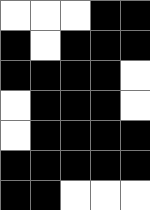[["white", "white", "white", "black", "black"], ["black", "white", "black", "black", "black"], ["black", "black", "black", "black", "white"], ["white", "black", "black", "black", "white"], ["white", "black", "black", "black", "black"], ["black", "black", "black", "black", "black"], ["black", "black", "white", "white", "white"]]